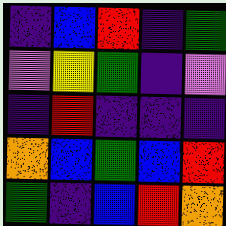[["indigo", "blue", "red", "indigo", "green"], ["violet", "yellow", "green", "indigo", "violet"], ["indigo", "red", "indigo", "indigo", "indigo"], ["orange", "blue", "green", "blue", "red"], ["green", "indigo", "blue", "red", "orange"]]